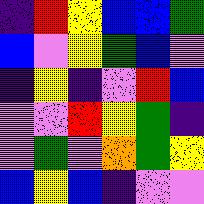[["indigo", "red", "yellow", "blue", "blue", "green"], ["blue", "violet", "yellow", "green", "blue", "violet"], ["indigo", "yellow", "indigo", "violet", "red", "blue"], ["violet", "violet", "red", "yellow", "green", "indigo"], ["violet", "green", "violet", "orange", "green", "yellow"], ["blue", "yellow", "blue", "indigo", "violet", "violet"]]